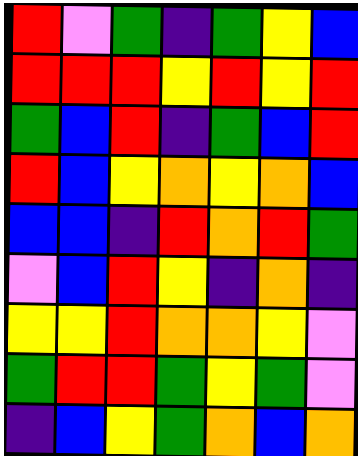[["red", "violet", "green", "indigo", "green", "yellow", "blue"], ["red", "red", "red", "yellow", "red", "yellow", "red"], ["green", "blue", "red", "indigo", "green", "blue", "red"], ["red", "blue", "yellow", "orange", "yellow", "orange", "blue"], ["blue", "blue", "indigo", "red", "orange", "red", "green"], ["violet", "blue", "red", "yellow", "indigo", "orange", "indigo"], ["yellow", "yellow", "red", "orange", "orange", "yellow", "violet"], ["green", "red", "red", "green", "yellow", "green", "violet"], ["indigo", "blue", "yellow", "green", "orange", "blue", "orange"]]